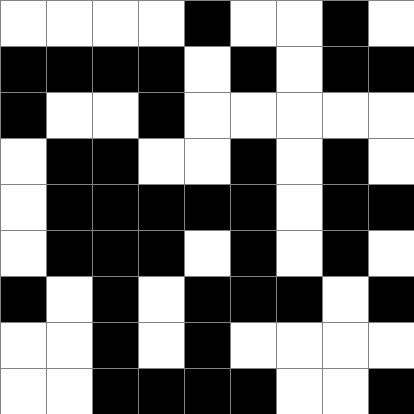[["white", "white", "white", "white", "black", "white", "white", "black", "white"], ["black", "black", "black", "black", "white", "black", "white", "black", "black"], ["black", "white", "white", "black", "white", "white", "white", "white", "white"], ["white", "black", "black", "white", "white", "black", "white", "black", "white"], ["white", "black", "black", "black", "black", "black", "white", "black", "black"], ["white", "black", "black", "black", "white", "black", "white", "black", "white"], ["black", "white", "black", "white", "black", "black", "black", "white", "black"], ["white", "white", "black", "white", "black", "white", "white", "white", "white"], ["white", "white", "black", "black", "black", "black", "white", "white", "black"]]